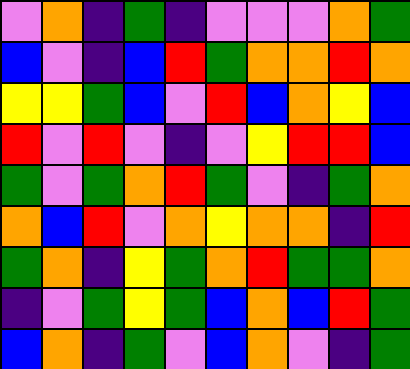[["violet", "orange", "indigo", "green", "indigo", "violet", "violet", "violet", "orange", "green"], ["blue", "violet", "indigo", "blue", "red", "green", "orange", "orange", "red", "orange"], ["yellow", "yellow", "green", "blue", "violet", "red", "blue", "orange", "yellow", "blue"], ["red", "violet", "red", "violet", "indigo", "violet", "yellow", "red", "red", "blue"], ["green", "violet", "green", "orange", "red", "green", "violet", "indigo", "green", "orange"], ["orange", "blue", "red", "violet", "orange", "yellow", "orange", "orange", "indigo", "red"], ["green", "orange", "indigo", "yellow", "green", "orange", "red", "green", "green", "orange"], ["indigo", "violet", "green", "yellow", "green", "blue", "orange", "blue", "red", "green"], ["blue", "orange", "indigo", "green", "violet", "blue", "orange", "violet", "indigo", "green"]]